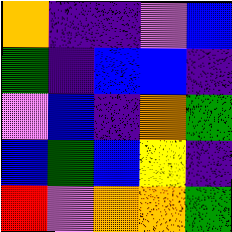[["orange", "indigo", "indigo", "violet", "blue"], ["green", "indigo", "blue", "blue", "indigo"], ["violet", "blue", "indigo", "orange", "green"], ["blue", "green", "blue", "yellow", "indigo"], ["red", "violet", "orange", "orange", "green"]]